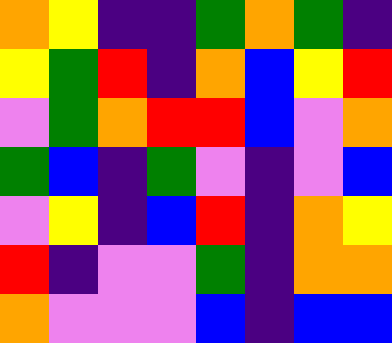[["orange", "yellow", "indigo", "indigo", "green", "orange", "green", "indigo"], ["yellow", "green", "red", "indigo", "orange", "blue", "yellow", "red"], ["violet", "green", "orange", "red", "red", "blue", "violet", "orange"], ["green", "blue", "indigo", "green", "violet", "indigo", "violet", "blue"], ["violet", "yellow", "indigo", "blue", "red", "indigo", "orange", "yellow"], ["red", "indigo", "violet", "violet", "green", "indigo", "orange", "orange"], ["orange", "violet", "violet", "violet", "blue", "indigo", "blue", "blue"]]